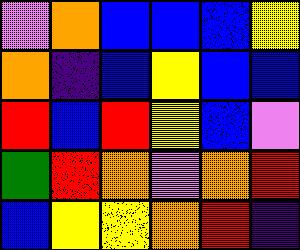[["violet", "orange", "blue", "blue", "blue", "yellow"], ["orange", "indigo", "blue", "yellow", "blue", "blue"], ["red", "blue", "red", "yellow", "blue", "violet"], ["green", "red", "orange", "violet", "orange", "red"], ["blue", "yellow", "yellow", "orange", "red", "indigo"]]